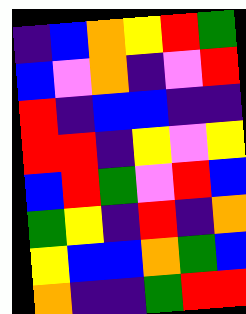[["indigo", "blue", "orange", "yellow", "red", "green"], ["blue", "violet", "orange", "indigo", "violet", "red"], ["red", "indigo", "blue", "blue", "indigo", "indigo"], ["red", "red", "indigo", "yellow", "violet", "yellow"], ["blue", "red", "green", "violet", "red", "blue"], ["green", "yellow", "indigo", "red", "indigo", "orange"], ["yellow", "blue", "blue", "orange", "green", "blue"], ["orange", "indigo", "indigo", "green", "red", "red"]]